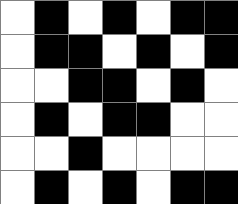[["white", "black", "white", "black", "white", "black", "black"], ["white", "black", "black", "white", "black", "white", "black"], ["white", "white", "black", "black", "white", "black", "white"], ["white", "black", "white", "black", "black", "white", "white"], ["white", "white", "black", "white", "white", "white", "white"], ["white", "black", "white", "black", "white", "black", "black"]]